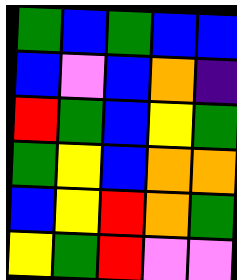[["green", "blue", "green", "blue", "blue"], ["blue", "violet", "blue", "orange", "indigo"], ["red", "green", "blue", "yellow", "green"], ["green", "yellow", "blue", "orange", "orange"], ["blue", "yellow", "red", "orange", "green"], ["yellow", "green", "red", "violet", "violet"]]